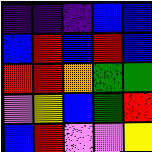[["indigo", "indigo", "indigo", "blue", "blue"], ["blue", "red", "blue", "red", "blue"], ["red", "red", "orange", "green", "green"], ["violet", "yellow", "blue", "green", "red"], ["blue", "red", "violet", "violet", "yellow"]]